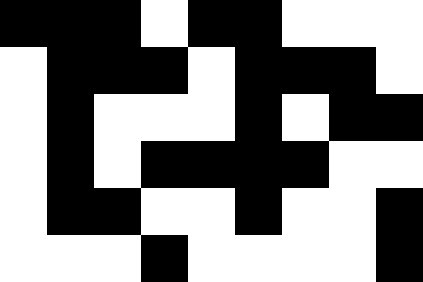[["black", "black", "black", "white", "black", "black", "white", "white", "white"], ["white", "black", "black", "black", "white", "black", "black", "black", "white"], ["white", "black", "white", "white", "white", "black", "white", "black", "black"], ["white", "black", "white", "black", "black", "black", "black", "white", "white"], ["white", "black", "black", "white", "white", "black", "white", "white", "black"], ["white", "white", "white", "black", "white", "white", "white", "white", "black"]]